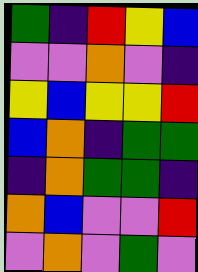[["green", "indigo", "red", "yellow", "blue"], ["violet", "violet", "orange", "violet", "indigo"], ["yellow", "blue", "yellow", "yellow", "red"], ["blue", "orange", "indigo", "green", "green"], ["indigo", "orange", "green", "green", "indigo"], ["orange", "blue", "violet", "violet", "red"], ["violet", "orange", "violet", "green", "violet"]]